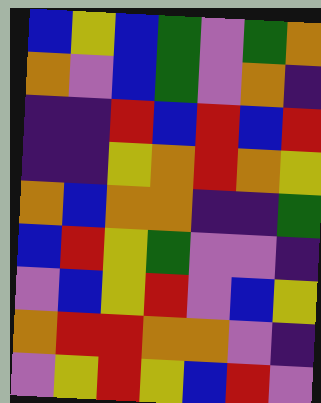[["blue", "yellow", "blue", "green", "violet", "green", "orange"], ["orange", "violet", "blue", "green", "violet", "orange", "indigo"], ["indigo", "indigo", "red", "blue", "red", "blue", "red"], ["indigo", "indigo", "yellow", "orange", "red", "orange", "yellow"], ["orange", "blue", "orange", "orange", "indigo", "indigo", "green"], ["blue", "red", "yellow", "green", "violet", "violet", "indigo"], ["violet", "blue", "yellow", "red", "violet", "blue", "yellow"], ["orange", "red", "red", "orange", "orange", "violet", "indigo"], ["violet", "yellow", "red", "yellow", "blue", "red", "violet"]]